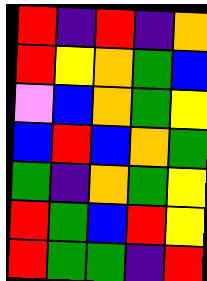[["red", "indigo", "red", "indigo", "orange"], ["red", "yellow", "orange", "green", "blue"], ["violet", "blue", "orange", "green", "yellow"], ["blue", "red", "blue", "orange", "green"], ["green", "indigo", "orange", "green", "yellow"], ["red", "green", "blue", "red", "yellow"], ["red", "green", "green", "indigo", "red"]]